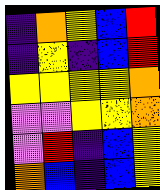[["indigo", "orange", "yellow", "blue", "red"], ["indigo", "yellow", "indigo", "blue", "red"], ["yellow", "yellow", "yellow", "yellow", "orange"], ["violet", "violet", "yellow", "yellow", "orange"], ["violet", "red", "indigo", "blue", "yellow"], ["orange", "blue", "indigo", "blue", "yellow"]]